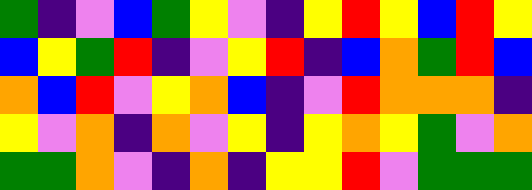[["green", "indigo", "violet", "blue", "green", "yellow", "violet", "indigo", "yellow", "red", "yellow", "blue", "red", "yellow"], ["blue", "yellow", "green", "red", "indigo", "violet", "yellow", "red", "indigo", "blue", "orange", "green", "red", "blue"], ["orange", "blue", "red", "violet", "yellow", "orange", "blue", "indigo", "violet", "red", "orange", "orange", "orange", "indigo"], ["yellow", "violet", "orange", "indigo", "orange", "violet", "yellow", "indigo", "yellow", "orange", "yellow", "green", "violet", "orange"], ["green", "green", "orange", "violet", "indigo", "orange", "indigo", "yellow", "yellow", "red", "violet", "green", "green", "green"]]